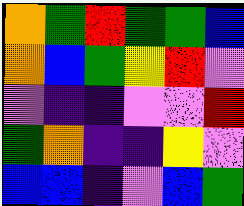[["orange", "green", "red", "green", "green", "blue"], ["orange", "blue", "green", "yellow", "red", "violet"], ["violet", "indigo", "indigo", "violet", "violet", "red"], ["green", "orange", "indigo", "indigo", "yellow", "violet"], ["blue", "blue", "indigo", "violet", "blue", "green"]]